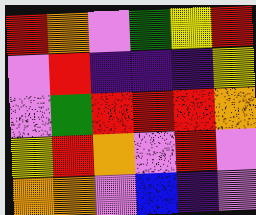[["red", "orange", "violet", "green", "yellow", "red"], ["violet", "red", "indigo", "indigo", "indigo", "yellow"], ["violet", "green", "red", "red", "red", "orange"], ["yellow", "red", "orange", "violet", "red", "violet"], ["orange", "orange", "violet", "blue", "indigo", "violet"]]